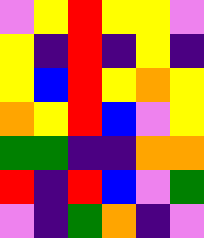[["violet", "yellow", "red", "yellow", "yellow", "violet"], ["yellow", "indigo", "red", "indigo", "yellow", "indigo"], ["yellow", "blue", "red", "yellow", "orange", "yellow"], ["orange", "yellow", "red", "blue", "violet", "yellow"], ["green", "green", "indigo", "indigo", "orange", "orange"], ["red", "indigo", "red", "blue", "violet", "green"], ["violet", "indigo", "green", "orange", "indigo", "violet"]]